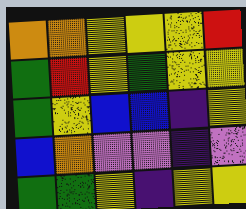[["orange", "orange", "yellow", "yellow", "yellow", "red"], ["green", "red", "yellow", "green", "yellow", "yellow"], ["green", "yellow", "blue", "blue", "indigo", "yellow"], ["blue", "orange", "violet", "violet", "indigo", "violet"], ["green", "green", "yellow", "indigo", "yellow", "yellow"]]